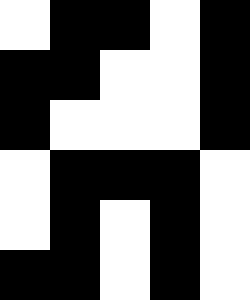[["white", "black", "black", "white", "black"], ["black", "black", "white", "white", "black"], ["black", "white", "white", "white", "black"], ["white", "black", "black", "black", "white"], ["white", "black", "white", "black", "white"], ["black", "black", "white", "black", "white"]]